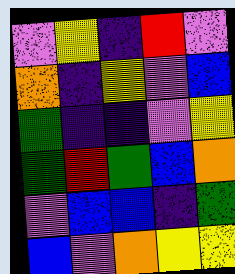[["violet", "yellow", "indigo", "red", "violet"], ["orange", "indigo", "yellow", "violet", "blue"], ["green", "indigo", "indigo", "violet", "yellow"], ["green", "red", "green", "blue", "orange"], ["violet", "blue", "blue", "indigo", "green"], ["blue", "violet", "orange", "yellow", "yellow"]]